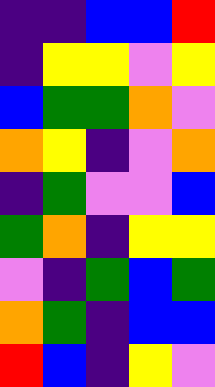[["indigo", "indigo", "blue", "blue", "red"], ["indigo", "yellow", "yellow", "violet", "yellow"], ["blue", "green", "green", "orange", "violet"], ["orange", "yellow", "indigo", "violet", "orange"], ["indigo", "green", "violet", "violet", "blue"], ["green", "orange", "indigo", "yellow", "yellow"], ["violet", "indigo", "green", "blue", "green"], ["orange", "green", "indigo", "blue", "blue"], ["red", "blue", "indigo", "yellow", "violet"]]